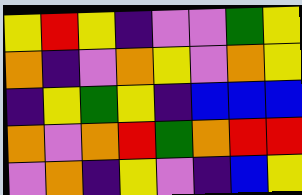[["yellow", "red", "yellow", "indigo", "violet", "violet", "green", "yellow"], ["orange", "indigo", "violet", "orange", "yellow", "violet", "orange", "yellow"], ["indigo", "yellow", "green", "yellow", "indigo", "blue", "blue", "blue"], ["orange", "violet", "orange", "red", "green", "orange", "red", "red"], ["violet", "orange", "indigo", "yellow", "violet", "indigo", "blue", "yellow"]]